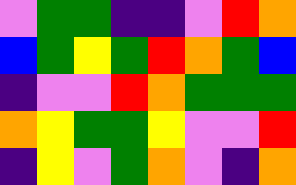[["violet", "green", "green", "indigo", "indigo", "violet", "red", "orange"], ["blue", "green", "yellow", "green", "red", "orange", "green", "blue"], ["indigo", "violet", "violet", "red", "orange", "green", "green", "green"], ["orange", "yellow", "green", "green", "yellow", "violet", "violet", "red"], ["indigo", "yellow", "violet", "green", "orange", "violet", "indigo", "orange"]]